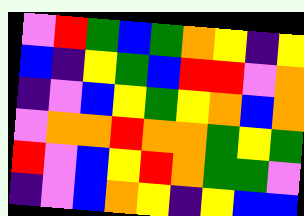[["violet", "red", "green", "blue", "green", "orange", "yellow", "indigo", "yellow"], ["blue", "indigo", "yellow", "green", "blue", "red", "red", "violet", "orange"], ["indigo", "violet", "blue", "yellow", "green", "yellow", "orange", "blue", "orange"], ["violet", "orange", "orange", "red", "orange", "orange", "green", "yellow", "green"], ["red", "violet", "blue", "yellow", "red", "orange", "green", "green", "violet"], ["indigo", "violet", "blue", "orange", "yellow", "indigo", "yellow", "blue", "blue"]]